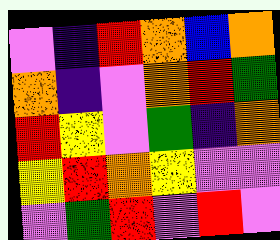[["violet", "indigo", "red", "orange", "blue", "orange"], ["orange", "indigo", "violet", "orange", "red", "green"], ["red", "yellow", "violet", "green", "indigo", "orange"], ["yellow", "red", "orange", "yellow", "violet", "violet"], ["violet", "green", "red", "violet", "red", "violet"]]